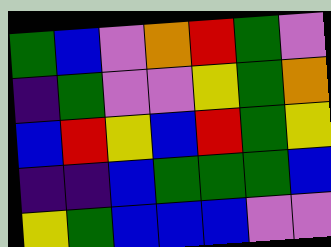[["green", "blue", "violet", "orange", "red", "green", "violet"], ["indigo", "green", "violet", "violet", "yellow", "green", "orange"], ["blue", "red", "yellow", "blue", "red", "green", "yellow"], ["indigo", "indigo", "blue", "green", "green", "green", "blue"], ["yellow", "green", "blue", "blue", "blue", "violet", "violet"]]